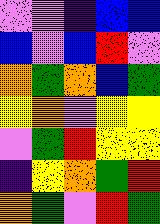[["violet", "violet", "indigo", "blue", "blue"], ["blue", "violet", "blue", "red", "violet"], ["orange", "green", "orange", "blue", "green"], ["yellow", "orange", "violet", "yellow", "yellow"], ["violet", "green", "red", "yellow", "yellow"], ["indigo", "yellow", "orange", "green", "red"], ["orange", "green", "violet", "red", "green"]]